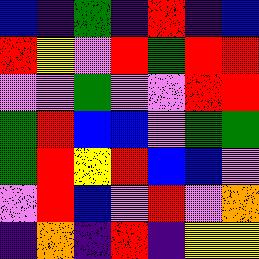[["blue", "indigo", "green", "indigo", "red", "indigo", "blue"], ["red", "yellow", "violet", "red", "green", "red", "red"], ["violet", "violet", "green", "violet", "violet", "red", "red"], ["green", "red", "blue", "blue", "violet", "green", "green"], ["green", "red", "yellow", "red", "blue", "blue", "violet"], ["violet", "red", "blue", "violet", "red", "violet", "orange"], ["indigo", "orange", "indigo", "red", "indigo", "yellow", "yellow"]]